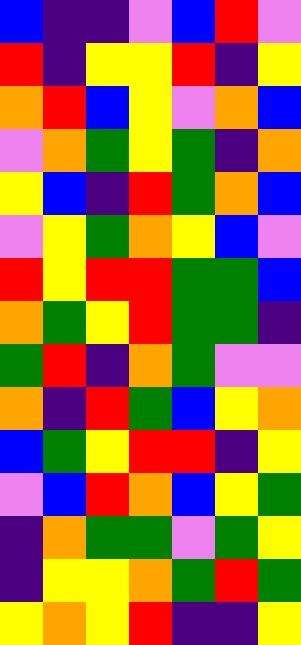[["blue", "indigo", "indigo", "violet", "blue", "red", "violet"], ["red", "indigo", "yellow", "yellow", "red", "indigo", "yellow"], ["orange", "red", "blue", "yellow", "violet", "orange", "blue"], ["violet", "orange", "green", "yellow", "green", "indigo", "orange"], ["yellow", "blue", "indigo", "red", "green", "orange", "blue"], ["violet", "yellow", "green", "orange", "yellow", "blue", "violet"], ["red", "yellow", "red", "red", "green", "green", "blue"], ["orange", "green", "yellow", "red", "green", "green", "indigo"], ["green", "red", "indigo", "orange", "green", "violet", "violet"], ["orange", "indigo", "red", "green", "blue", "yellow", "orange"], ["blue", "green", "yellow", "red", "red", "indigo", "yellow"], ["violet", "blue", "red", "orange", "blue", "yellow", "green"], ["indigo", "orange", "green", "green", "violet", "green", "yellow"], ["indigo", "yellow", "yellow", "orange", "green", "red", "green"], ["yellow", "orange", "yellow", "red", "indigo", "indigo", "yellow"]]